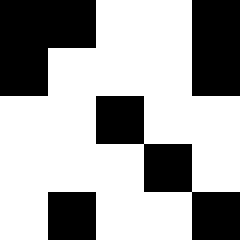[["black", "black", "white", "white", "black"], ["black", "white", "white", "white", "black"], ["white", "white", "black", "white", "white"], ["white", "white", "white", "black", "white"], ["white", "black", "white", "white", "black"]]